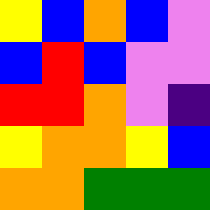[["yellow", "blue", "orange", "blue", "violet"], ["blue", "red", "blue", "violet", "violet"], ["red", "red", "orange", "violet", "indigo"], ["yellow", "orange", "orange", "yellow", "blue"], ["orange", "orange", "green", "green", "green"]]